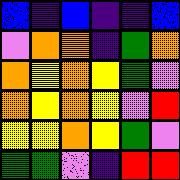[["blue", "indigo", "blue", "indigo", "indigo", "blue"], ["violet", "orange", "orange", "indigo", "green", "orange"], ["orange", "yellow", "orange", "yellow", "green", "violet"], ["orange", "yellow", "orange", "yellow", "violet", "red"], ["yellow", "yellow", "orange", "yellow", "green", "violet"], ["green", "green", "violet", "indigo", "red", "red"]]